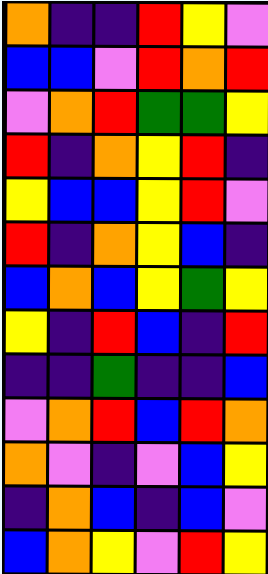[["orange", "indigo", "indigo", "red", "yellow", "violet"], ["blue", "blue", "violet", "red", "orange", "red"], ["violet", "orange", "red", "green", "green", "yellow"], ["red", "indigo", "orange", "yellow", "red", "indigo"], ["yellow", "blue", "blue", "yellow", "red", "violet"], ["red", "indigo", "orange", "yellow", "blue", "indigo"], ["blue", "orange", "blue", "yellow", "green", "yellow"], ["yellow", "indigo", "red", "blue", "indigo", "red"], ["indigo", "indigo", "green", "indigo", "indigo", "blue"], ["violet", "orange", "red", "blue", "red", "orange"], ["orange", "violet", "indigo", "violet", "blue", "yellow"], ["indigo", "orange", "blue", "indigo", "blue", "violet"], ["blue", "orange", "yellow", "violet", "red", "yellow"]]